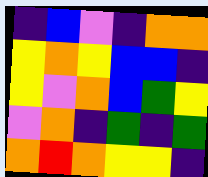[["indigo", "blue", "violet", "indigo", "orange", "orange"], ["yellow", "orange", "yellow", "blue", "blue", "indigo"], ["yellow", "violet", "orange", "blue", "green", "yellow"], ["violet", "orange", "indigo", "green", "indigo", "green"], ["orange", "red", "orange", "yellow", "yellow", "indigo"]]